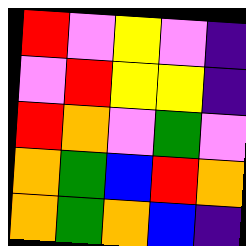[["red", "violet", "yellow", "violet", "indigo"], ["violet", "red", "yellow", "yellow", "indigo"], ["red", "orange", "violet", "green", "violet"], ["orange", "green", "blue", "red", "orange"], ["orange", "green", "orange", "blue", "indigo"]]